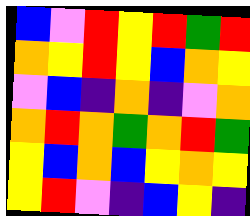[["blue", "violet", "red", "yellow", "red", "green", "red"], ["orange", "yellow", "red", "yellow", "blue", "orange", "yellow"], ["violet", "blue", "indigo", "orange", "indigo", "violet", "orange"], ["orange", "red", "orange", "green", "orange", "red", "green"], ["yellow", "blue", "orange", "blue", "yellow", "orange", "yellow"], ["yellow", "red", "violet", "indigo", "blue", "yellow", "indigo"]]